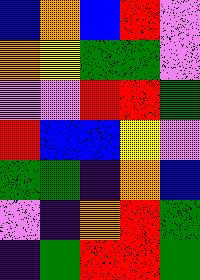[["blue", "orange", "blue", "red", "violet"], ["orange", "yellow", "green", "green", "violet"], ["violet", "violet", "red", "red", "green"], ["red", "blue", "blue", "yellow", "violet"], ["green", "green", "indigo", "orange", "blue"], ["violet", "indigo", "orange", "red", "green"], ["indigo", "green", "red", "red", "green"]]